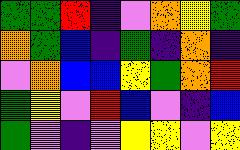[["green", "green", "red", "indigo", "violet", "orange", "yellow", "green"], ["orange", "green", "blue", "indigo", "green", "indigo", "orange", "indigo"], ["violet", "orange", "blue", "blue", "yellow", "green", "orange", "red"], ["green", "yellow", "violet", "red", "blue", "violet", "indigo", "blue"], ["green", "violet", "indigo", "violet", "yellow", "yellow", "violet", "yellow"]]